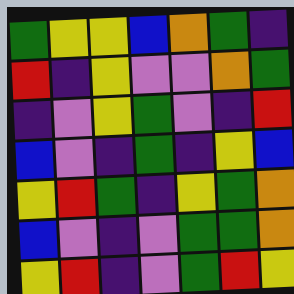[["green", "yellow", "yellow", "blue", "orange", "green", "indigo"], ["red", "indigo", "yellow", "violet", "violet", "orange", "green"], ["indigo", "violet", "yellow", "green", "violet", "indigo", "red"], ["blue", "violet", "indigo", "green", "indigo", "yellow", "blue"], ["yellow", "red", "green", "indigo", "yellow", "green", "orange"], ["blue", "violet", "indigo", "violet", "green", "green", "orange"], ["yellow", "red", "indigo", "violet", "green", "red", "yellow"]]